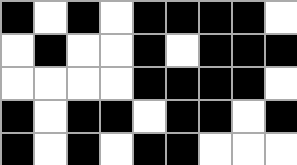[["black", "white", "black", "white", "black", "black", "black", "black", "white"], ["white", "black", "white", "white", "black", "white", "black", "black", "black"], ["white", "white", "white", "white", "black", "black", "black", "black", "white"], ["black", "white", "black", "black", "white", "black", "black", "white", "black"], ["black", "white", "black", "white", "black", "black", "white", "white", "white"]]